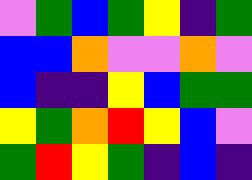[["violet", "green", "blue", "green", "yellow", "indigo", "green"], ["blue", "blue", "orange", "violet", "violet", "orange", "violet"], ["blue", "indigo", "indigo", "yellow", "blue", "green", "green"], ["yellow", "green", "orange", "red", "yellow", "blue", "violet"], ["green", "red", "yellow", "green", "indigo", "blue", "indigo"]]